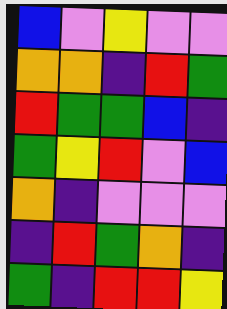[["blue", "violet", "yellow", "violet", "violet"], ["orange", "orange", "indigo", "red", "green"], ["red", "green", "green", "blue", "indigo"], ["green", "yellow", "red", "violet", "blue"], ["orange", "indigo", "violet", "violet", "violet"], ["indigo", "red", "green", "orange", "indigo"], ["green", "indigo", "red", "red", "yellow"]]